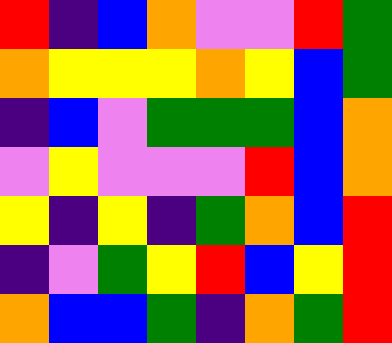[["red", "indigo", "blue", "orange", "violet", "violet", "red", "green"], ["orange", "yellow", "yellow", "yellow", "orange", "yellow", "blue", "green"], ["indigo", "blue", "violet", "green", "green", "green", "blue", "orange"], ["violet", "yellow", "violet", "violet", "violet", "red", "blue", "orange"], ["yellow", "indigo", "yellow", "indigo", "green", "orange", "blue", "red"], ["indigo", "violet", "green", "yellow", "red", "blue", "yellow", "red"], ["orange", "blue", "blue", "green", "indigo", "orange", "green", "red"]]